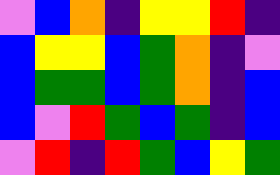[["violet", "blue", "orange", "indigo", "yellow", "yellow", "red", "indigo"], ["blue", "yellow", "yellow", "blue", "green", "orange", "indigo", "violet"], ["blue", "green", "green", "blue", "green", "orange", "indigo", "blue"], ["blue", "violet", "red", "green", "blue", "green", "indigo", "blue"], ["violet", "red", "indigo", "red", "green", "blue", "yellow", "green"]]